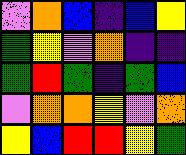[["violet", "orange", "blue", "indigo", "blue", "yellow"], ["green", "yellow", "violet", "orange", "indigo", "indigo"], ["green", "red", "green", "indigo", "green", "blue"], ["violet", "orange", "orange", "yellow", "violet", "orange"], ["yellow", "blue", "red", "red", "yellow", "green"]]